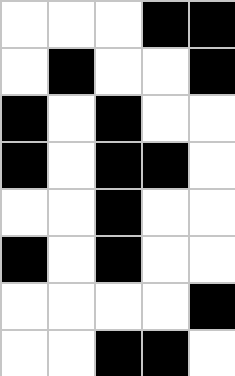[["white", "white", "white", "black", "black"], ["white", "black", "white", "white", "black"], ["black", "white", "black", "white", "white"], ["black", "white", "black", "black", "white"], ["white", "white", "black", "white", "white"], ["black", "white", "black", "white", "white"], ["white", "white", "white", "white", "black"], ["white", "white", "black", "black", "white"]]